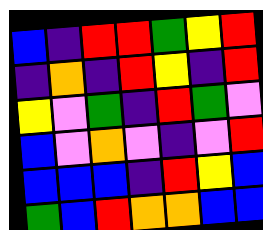[["blue", "indigo", "red", "red", "green", "yellow", "red"], ["indigo", "orange", "indigo", "red", "yellow", "indigo", "red"], ["yellow", "violet", "green", "indigo", "red", "green", "violet"], ["blue", "violet", "orange", "violet", "indigo", "violet", "red"], ["blue", "blue", "blue", "indigo", "red", "yellow", "blue"], ["green", "blue", "red", "orange", "orange", "blue", "blue"]]